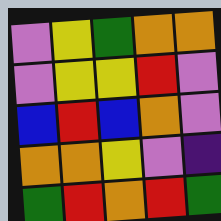[["violet", "yellow", "green", "orange", "orange"], ["violet", "yellow", "yellow", "red", "violet"], ["blue", "red", "blue", "orange", "violet"], ["orange", "orange", "yellow", "violet", "indigo"], ["green", "red", "orange", "red", "green"]]